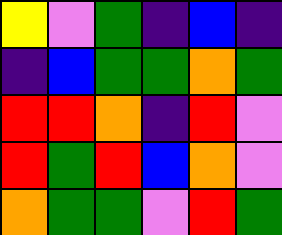[["yellow", "violet", "green", "indigo", "blue", "indigo"], ["indigo", "blue", "green", "green", "orange", "green"], ["red", "red", "orange", "indigo", "red", "violet"], ["red", "green", "red", "blue", "orange", "violet"], ["orange", "green", "green", "violet", "red", "green"]]